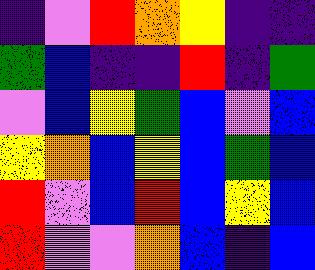[["indigo", "violet", "red", "orange", "yellow", "indigo", "indigo"], ["green", "blue", "indigo", "indigo", "red", "indigo", "green"], ["violet", "blue", "yellow", "green", "blue", "violet", "blue"], ["yellow", "orange", "blue", "yellow", "blue", "green", "blue"], ["red", "violet", "blue", "red", "blue", "yellow", "blue"], ["red", "violet", "violet", "orange", "blue", "indigo", "blue"]]